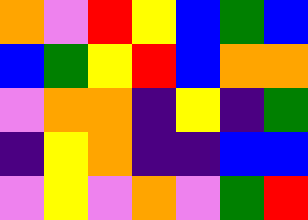[["orange", "violet", "red", "yellow", "blue", "green", "blue"], ["blue", "green", "yellow", "red", "blue", "orange", "orange"], ["violet", "orange", "orange", "indigo", "yellow", "indigo", "green"], ["indigo", "yellow", "orange", "indigo", "indigo", "blue", "blue"], ["violet", "yellow", "violet", "orange", "violet", "green", "red"]]